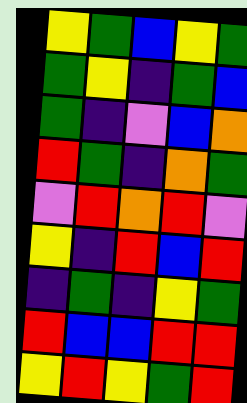[["yellow", "green", "blue", "yellow", "green"], ["green", "yellow", "indigo", "green", "blue"], ["green", "indigo", "violet", "blue", "orange"], ["red", "green", "indigo", "orange", "green"], ["violet", "red", "orange", "red", "violet"], ["yellow", "indigo", "red", "blue", "red"], ["indigo", "green", "indigo", "yellow", "green"], ["red", "blue", "blue", "red", "red"], ["yellow", "red", "yellow", "green", "red"]]